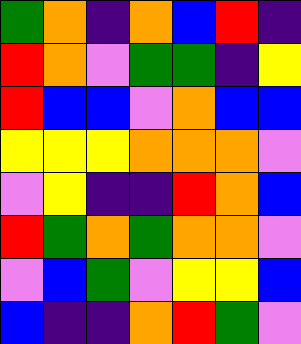[["green", "orange", "indigo", "orange", "blue", "red", "indigo"], ["red", "orange", "violet", "green", "green", "indigo", "yellow"], ["red", "blue", "blue", "violet", "orange", "blue", "blue"], ["yellow", "yellow", "yellow", "orange", "orange", "orange", "violet"], ["violet", "yellow", "indigo", "indigo", "red", "orange", "blue"], ["red", "green", "orange", "green", "orange", "orange", "violet"], ["violet", "blue", "green", "violet", "yellow", "yellow", "blue"], ["blue", "indigo", "indigo", "orange", "red", "green", "violet"]]